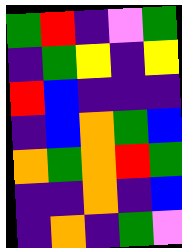[["green", "red", "indigo", "violet", "green"], ["indigo", "green", "yellow", "indigo", "yellow"], ["red", "blue", "indigo", "indigo", "indigo"], ["indigo", "blue", "orange", "green", "blue"], ["orange", "green", "orange", "red", "green"], ["indigo", "indigo", "orange", "indigo", "blue"], ["indigo", "orange", "indigo", "green", "violet"]]